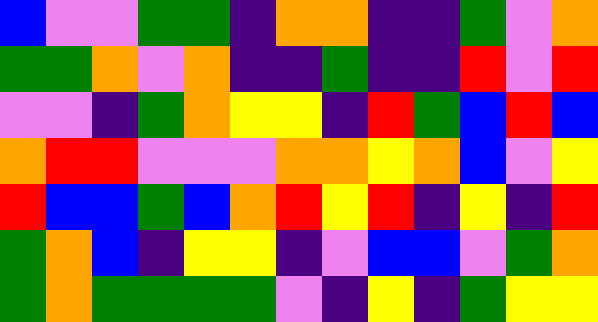[["blue", "violet", "violet", "green", "green", "indigo", "orange", "orange", "indigo", "indigo", "green", "violet", "orange"], ["green", "green", "orange", "violet", "orange", "indigo", "indigo", "green", "indigo", "indigo", "red", "violet", "red"], ["violet", "violet", "indigo", "green", "orange", "yellow", "yellow", "indigo", "red", "green", "blue", "red", "blue"], ["orange", "red", "red", "violet", "violet", "violet", "orange", "orange", "yellow", "orange", "blue", "violet", "yellow"], ["red", "blue", "blue", "green", "blue", "orange", "red", "yellow", "red", "indigo", "yellow", "indigo", "red"], ["green", "orange", "blue", "indigo", "yellow", "yellow", "indigo", "violet", "blue", "blue", "violet", "green", "orange"], ["green", "orange", "green", "green", "green", "green", "violet", "indigo", "yellow", "indigo", "green", "yellow", "yellow"]]